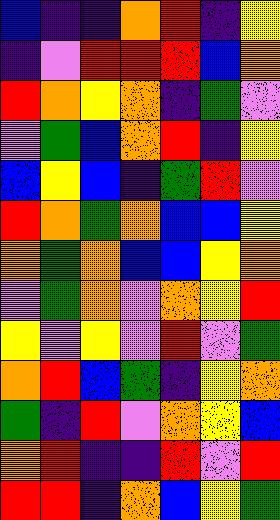[["blue", "indigo", "indigo", "orange", "red", "indigo", "yellow"], ["indigo", "violet", "red", "red", "red", "blue", "orange"], ["red", "orange", "yellow", "orange", "indigo", "green", "violet"], ["violet", "green", "blue", "orange", "red", "indigo", "yellow"], ["blue", "yellow", "blue", "indigo", "green", "red", "violet"], ["red", "orange", "green", "orange", "blue", "blue", "yellow"], ["orange", "green", "orange", "blue", "blue", "yellow", "orange"], ["violet", "green", "orange", "violet", "orange", "yellow", "red"], ["yellow", "violet", "yellow", "violet", "red", "violet", "green"], ["orange", "red", "blue", "green", "indigo", "yellow", "orange"], ["green", "indigo", "red", "violet", "orange", "yellow", "blue"], ["orange", "red", "indigo", "indigo", "red", "violet", "red"], ["red", "red", "indigo", "orange", "blue", "yellow", "green"]]